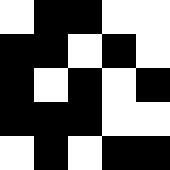[["white", "black", "black", "white", "white"], ["black", "black", "white", "black", "white"], ["black", "white", "black", "white", "black"], ["black", "black", "black", "white", "white"], ["white", "black", "white", "black", "black"]]